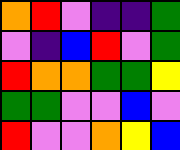[["orange", "red", "violet", "indigo", "indigo", "green"], ["violet", "indigo", "blue", "red", "violet", "green"], ["red", "orange", "orange", "green", "green", "yellow"], ["green", "green", "violet", "violet", "blue", "violet"], ["red", "violet", "violet", "orange", "yellow", "blue"]]